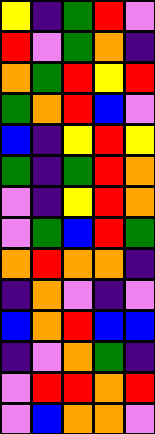[["yellow", "indigo", "green", "red", "violet"], ["red", "violet", "green", "orange", "indigo"], ["orange", "green", "red", "yellow", "red"], ["green", "orange", "red", "blue", "violet"], ["blue", "indigo", "yellow", "red", "yellow"], ["green", "indigo", "green", "red", "orange"], ["violet", "indigo", "yellow", "red", "orange"], ["violet", "green", "blue", "red", "green"], ["orange", "red", "orange", "orange", "indigo"], ["indigo", "orange", "violet", "indigo", "violet"], ["blue", "orange", "red", "blue", "blue"], ["indigo", "violet", "orange", "green", "indigo"], ["violet", "red", "red", "orange", "red"], ["violet", "blue", "orange", "orange", "violet"]]